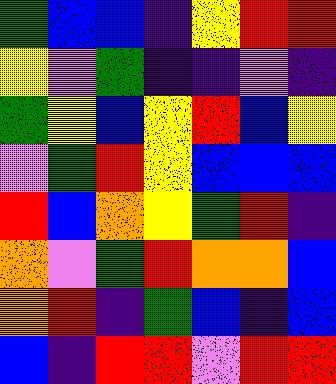[["green", "blue", "blue", "indigo", "yellow", "red", "red"], ["yellow", "violet", "green", "indigo", "indigo", "violet", "indigo"], ["green", "yellow", "blue", "yellow", "red", "blue", "yellow"], ["violet", "green", "red", "yellow", "blue", "blue", "blue"], ["red", "blue", "orange", "yellow", "green", "red", "indigo"], ["orange", "violet", "green", "red", "orange", "orange", "blue"], ["orange", "red", "indigo", "green", "blue", "indigo", "blue"], ["blue", "indigo", "red", "red", "violet", "red", "red"]]